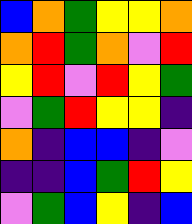[["blue", "orange", "green", "yellow", "yellow", "orange"], ["orange", "red", "green", "orange", "violet", "red"], ["yellow", "red", "violet", "red", "yellow", "green"], ["violet", "green", "red", "yellow", "yellow", "indigo"], ["orange", "indigo", "blue", "blue", "indigo", "violet"], ["indigo", "indigo", "blue", "green", "red", "yellow"], ["violet", "green", "blue", "yellow", "indigo", "blue"]]